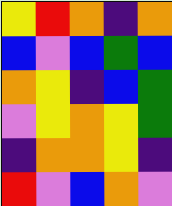[["yellow", "red", "orange", "indigo", "orange"], ["blue", "violet", "blue", "green", "blue"], ["orange", "yellow", "indigo", "blue", "green"], ["violet", "yellow", "orange", "yellow", "green"], ["indigo", "orange", "orange", "yellow", "indigo"], ["red", "violet", "blue", "orange", "violet"]]